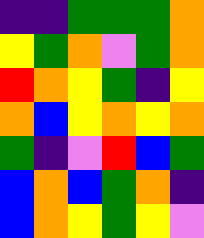[["indigo", "indigo", "green", "green", "green", "orange"], ["yellow", "green", "orange", "violet", "green", "orange"], ["red", "orange", "yellow", "green", "indigo", "yellow"], ["orange", "blue", "yellow", "orange", "yellow", "orange"], ["green", "indigo", "violet", "red", "blue", "green"], ["blue", "orange", "blue", "green", "orange", "indigo"], ["blue", "orange", "yellow", "green", "yellow", "violet"]]